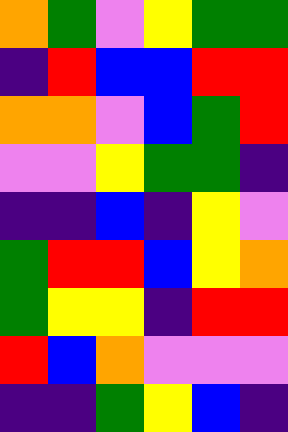[["orange", "green", "violet", "yellow", "green", "green"], ["indigo", "red", "blue", "blue", "red", "red"], ["orange", "orange", "violet", "blue", "green", "red"], ["violet", "violet", "yellow", "green", "green", "indigo"], ["indigo", "indigo", "blue", "indigo", "yellow", "violet"], ["green", "red", "red", "blue", "yellow", "orange"], ["green", "yellow", "yellow", "indigo", "red", "red"], ["red", "blue", "orange", "violet", "violet", "violet"], ["indigo", "indigo", "green", "yellow", "blue", "indigo"]]